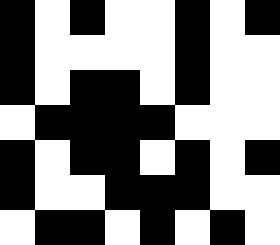[["black", "white", "black", "white", "white", "black", "white", "black"], ["black", "white", "white", "white", "white", "black", "white", "white"], ["black", "white", "black", "black", "white", "black", "white", "white"], ["white", "black", "black", "black", "black", "white", "white", "white"], ["black", "white", "black", "black", "white", "black", "white", "black"], ["black", "white", "white", "black", "black", "black", "white", "white"], ["white", "black", "black", "white", "black", "white", "black", "white"]]